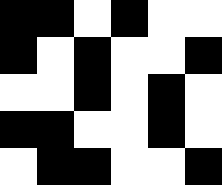[["black", "black", "white", "black", "white", "white"], ["black", "white", "black", "white", "white", "black"], ["white", "white", "black", "white", "black", "white"], ["black", "black", "white", "white", "black", "white"], ["white", "black", "black", "white", "white", "black"]]